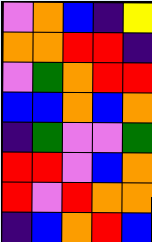[["violet", "orange", "blue", "indigo", "yellow"], ["orange", "orange", "red", "red", "indigo"], ["violet", "green", "orange", "red", "red"], ["blue", "blue", "orange", "blue", "orange"], ["indigo", "green", "violet", "violet", "green"], ["red", "red", "violet", "blue", "orange"], ["red", "violet", "red", "orange", "orange"], ["indigo", "blue", "orange", "red", "blue"]]